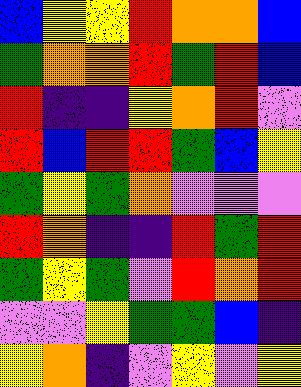[["blue", "yellow", "yellow", "red", "orange", "orange", "blue"], ["green", "orange", "orange", "red", "green", "red", "blue"], ["red", "indigo", "indigo", "yellow", "orange", "red", "violet"], ["red", "blue", "red", "red", "green", "blue", "yellow"], ["green", "yellow", "green", "orange", "violet", "violet", "violet"], ["red", "orange", "indigo", "indigo", "red", "green", "red"], ["green", "yellow", "green", "violet", "red", "orange", "red"], ["violet", "violet", "yellow", "green", "green", "blue", "indigo"], ["yellow", "orange", "indigo", "violet", "yellow", "violet", "yellow"]]